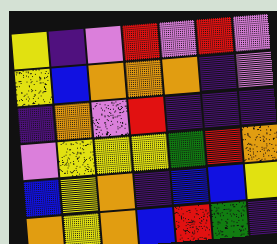[["yellow", "indigo", "violet", "red", "violet", "red", "violet"], ["yellow", "blue", "orange", "orange", "orange", "indigo", "violet"], ["indigo", "orange", "violet", "red", "indigo", "indigo", "indigo"], ["violet", "yellow", "yellow", "yellow", "green", "red", "orange"], ["blue", "yellow", "orange", "indigo", "blue", "blue", "yellow"], ["orange", "yellow", "orange", "blue", "red", "green", "indigo"]]